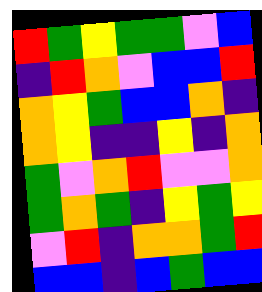[["red", "green", "yellow", "green", "green", "violet", "blue"], ["indigo", "red", "orange", "violet", "blue", "blue", "red"], ["orange", "yellow", "green", "blue", "blue", "orange", "indigo"], ["orange", "yellow", "indigo", "indigo", "yellow", "indigo", "orange"], ["green", "violet", "orange", "red", "violet", "violet", "orange"], ["green", "orange", "green", "indigo", "yellow", "green", "yellow"], ["violet", "red", "indigo", "orange", "orange", "green", "red"], ["blue", "blue", "indigo", "blue", "green", "blue", "blue"]]